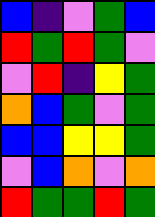[["blue", "indigo", "violet", "green", "blue"], ["red", "green", "red", "green", "violet"], ["violet", "red", "indigo", "yellow", "green"], ["orange", "blue", "green", "violet", "green"], ["blue", "blue", "yellow", "yellow", "green"], ["violet", "blue", "orange", "violet", "orange"], ["red", "green", "green", "red", "green"]]